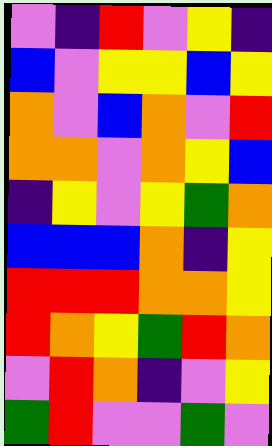[["violet", "indigo", "red", "violet", "yellow", "indigo"], ["blue", "violet", "yellow", "yellow", "blue", "yellow"], ["orange", "violet", "blue", "orange", "violet", "red"], ["orange", "orange", "violet", "orange", "yellow", "blue"], ["indigo", "yellow", "violet", "yellow", "green", "orange"], ["blue", "blue", "blue", "orange", "indigo", "yellow"], ["red", "red", "red", "orange", "orange", "yellow"], ["red", "orange", "yellow", "green", "red", "orange"], ["violet", "red", "orange", "indigo", "violet", "yellow"], ["green", "red", "violet", "violet", "green", "violet"]]